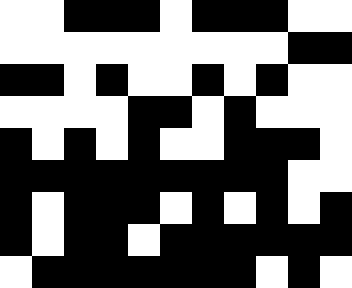[["white", "white", "black", "black", "black", "white", "black", "black", "black", "white", "white"], ["white", "white", "white", "white", "white", "white", "white", "white", "white", "black", "black"], ["black", "black", "white", "black", "white", "white", "black", "white", "black", "white", "white"], ["white", "white", "white", "white", "black", "black", "white", "black", "white", "white", "white"], ["black", "white", "black", "white", "black", "white", "white", "black", "black", "black", "white"], ["black", "black", "black", "black", "black", "black", "black", "black", "black", "white", "white"], ["black", "white", "black", "black", "black", "white", "black", "white", "black", "white", "black"], ["black", "white", "black", "black", "white", "black", "black", "black", "black", "black", "black"], ["white", "black", "black", "black", "black", "black", "black", "black", "white", "black", "white"]]